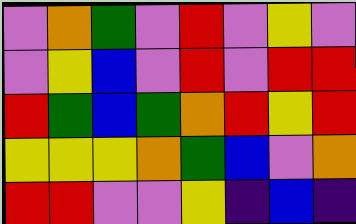[["violet", "orange", "green", "violet", "red", "violet", "yellow", "violet"], ["violet", "yellow", "blue", "violet", "red", "violet", "red", "red"], ["red", "green", "blue", "green", "orange", "red", "yellow", "red"], ["yellow", "yellow", "yellow", "orange", "green", "blue", "violet", "orange"], ["red", "red", "violet", "violet", "yellow", "indigo", "blue", "indigo"]]